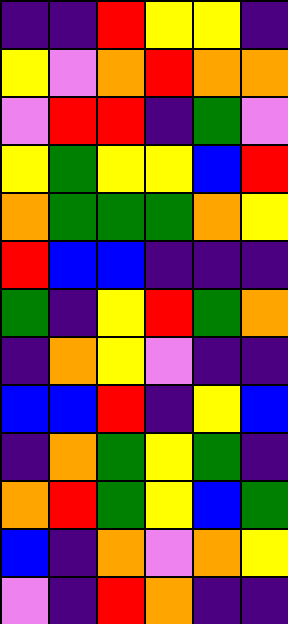[["indigo", "indigo", "red", "yellow", "yellow", "indigo"], ["yellow", "violet", "orange", "red", "orange", "orange"], ["violet", "red", "red", "indigo", "green", "violet"], ["yellow", "green", "yellow", "yellow", "blue", "red"], ["orange", "green", "green", "green", "orange", "yellow"], ["red", "blue", "blue", "indigo", "indigo", "indigo"], ["green", "indigo", "yellow", "red", "green", "orange"], ["indigo", "orange", "yellow", "violet", "indigo", "indigo"], ["blue", "blue", "red", "indigo", "yellow", "blue"], ["indigo", "orange", "green", "yellow", "green", "indigo"], ["orange", "red", "green", "yellow", "blue", "green"], ["blue", "indigo", "orange", "violet", "orange", "yellow"], ["violet", "indigo", "red", "orange", "indigo", "indigo"]]